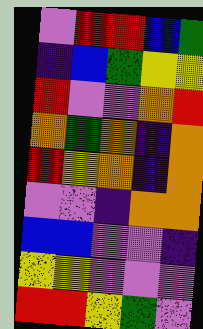[["violet", "red", "red", "blue", "green"], ["indigo", "blue", "green", "yellow", "yellow"], ["red", "violet", "violet", "orange", "red"], ["orange", "green", "orange", "indigo", "orange"], ["red", "yellow", "orange", "indigo", "orange"], ["violet", "violet", "indigo", "orange", "orange"], ["blue", "blue", "violet", "violet", "indigo"], ["yellow", "yellow", "violet", "violet", "violet"], ["red", "red", "yellow", "green", "violet"]]